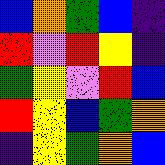[["blue", "orange", "green", "blue", "indigo"], ["red", "violet", "red", "yellow", "indigo"], ["green", "yellow", "violet", "red", "blue"], ["red", "yellow", "blue", "green", "orange"], ["indigo", "yellow", "green", "orange", "blue"]]